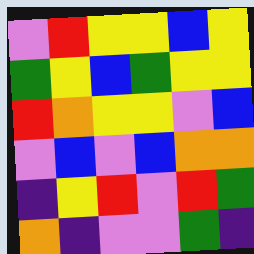[["violet", "red", "yellow", "yellow", "blue", "yellow"], ["green", "yellow", "blue", "green", "yellow", "yellow"], ["red", "orange", "yellow", "yellow", "violet", "blue"], ["violet", "blue", "violet", "blue", "orange", "orange"], ["indigo", "yellow", "red", "violet", "red", "green"], ["orange", "indigo", "violet", "violet", "green", "indigo"]]